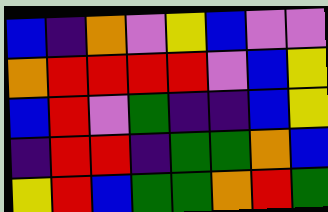[["blue", "indigo", "orange", "violet", "yellow", "blue", "violet", "violet"], ["orange", "red", "red", "red", "red", "violet", "blue", "yellow"], ["blue", "red", "violet", "green", "indigo", "indigo", "blue", "yellow"], ["indigo", "red", "red", "indigo", "green", "green", "orange", "blue"], ["yellow", "red", "blue", "green", "green", "orange", "red", "green"]]